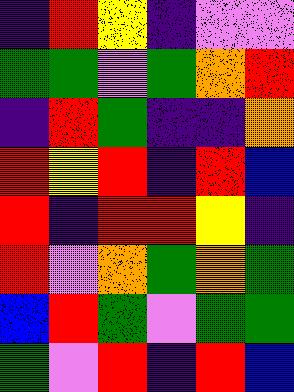[["indigo", "red", "yellow", "indigo", "violet", "violet"], ["green", "green", "violet", "green", "orange", "red"], ["indigo", "red", "green", "indigo", "indigo", "orange"], ["red", "yellow", "red", "indigo", "red", "blue"], ["red", "indigo", "red", "red", "yellow", "indigo"], ["red", "violet", "orange", "green", "orange", "green"], ["blue", "red", "green", "violet", "green", "green"], ["green", "violet", "red", "indigo", "red", "blue"]]